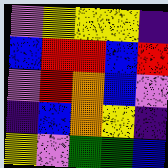[["violet", "yellow", "yellow", "yellow", "indigo"], ["blue", "red", "red", "blue", "red"], ["violet", "red", "orange", "blue", "violet"], ["indigo", "blue", "orange", "yellow", "indigo"], ["yellow", "violet", "green", "green", "blue"]]